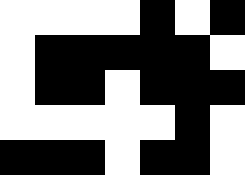[["white", "white", "white", "white", "black", "white", "black"], ["white", "black", "black", "black", "black", "black", "white"], ["white", "black", "black", "white", "black", "black", "black"], ["white", "white", "white", "white", "white", "black", "white"], ["black", "black", "black", "white", "black", "black", "white"]]